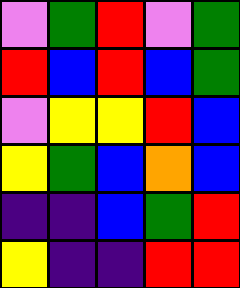[["violet", "green", "red", "violet", "green"], ["red", "blue", "red", "blue", "green"], ["violet", "yellow", "yellow", "red", "blue"], ["yellow", "green", "blue", "orange", "blue"], ["indigo", "indigo", "blue", "green", "red"], ["yellow", "indigo", "indigo", "red", "red"]]